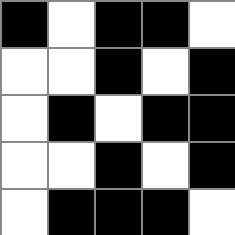[["black", "white", "black", "black", "white"], ["white", "white", "black", "white", "black"], ["white", "black", "white", "black", "black"], ["white", "white", "black", "white", "black"], ["white", "black", "black", "black", "white"]]